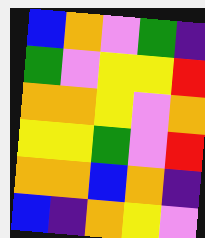[["blue", "orange", "violet", "green", "indigo"], ["green", "violet", "yellow", "yellow", "red"], ["orange", "orange", "yellow", "violet", "orange"], ["yellow", "yellow", "green", "violet", "red"], ["orange", "orange", "blue", "orange", "indigo"], ["blue", "indigo", "orange", "yellow", "violet"]]